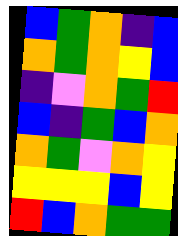[["blue", "green", "orange", "indigo", "blue"], ["orange", "green", "orange", "yellow", "blue"], ["indigo", "violet", "orange", "green", "red"], ["blue", "indigo", "green", "blue", "orange"], ["orange", "green", "violet", "orange", "yellow"], ["yellow", "yellow", "yellow", "blue", "yellow"], ["red", "blue", "orange", "green", "green"]]